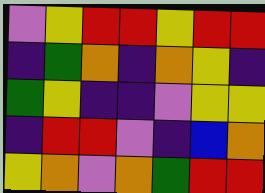[["violet", "yellow", "red", "red", "yellow", "red", "red"], ["indigo", "green", "orange", "indigo", "orange", "yellow", "indigo"], ["green", "yellow", "indigo", "indigo", "violet", "yellow", "yellow"], ["indigo", "red", "red", "violet", "indigo", "blue", "orange"], ["yellow", "orange", "violet", "orange", "green", "red", "red"]]